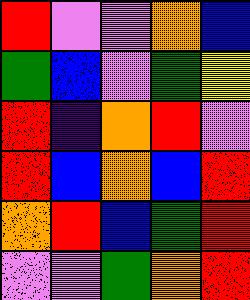[["red", "violet", "violet", "orange", "blue"], ["green", "blue", "violet", "green", "yellow"], ["red", "indigo", "orange", "red", "violet"], ["red", "blue", "orange", "blue", "red"], ["orange", "red", "blue", "green", "red"], ["violet", "violet", "green", "orange", "red"]]